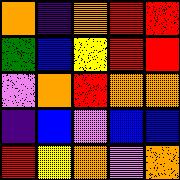[["orange", "indigo", "orange", "red", "red"], ["green", "blue", "yellow", "red", "red"], ["violet", "orange", "red", "orange", "orange"], ["indigo", "blue", "violet", "blue", "blue"], ["red", "yellow", "orange", "violet", "orange"]]